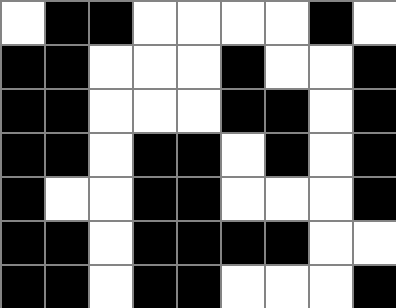[["white", "black", "black", "white", "white", "white", "white", "black", "white"], ["black", "black", "white", "white", "white", "black", "white", "white", "black"], ["black", "black", "white", "white", "white", "black", "black", "white", "black"], ["black", "black", "white", "black", "black", "white", "black", "white", "black"], ["black", "white", "white", "black", "black", "white", "white", "white", "black"], ["black", "black", "white", "black", "black", "black", "black", "white", "white"], ["black", "black", "white", "black", "black", "white", "white", "white", "black"]]